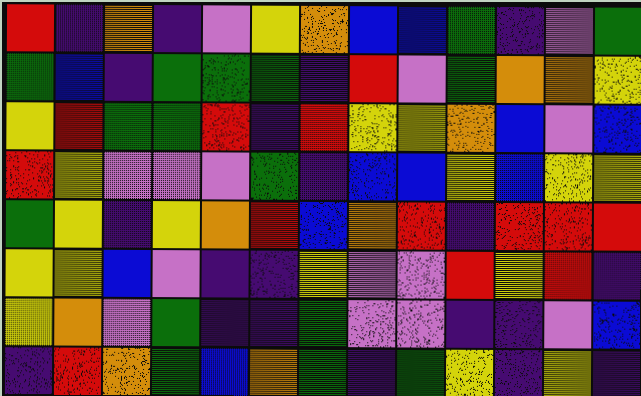[["red", "indigo", "orange", "indigo", "violet", "yellow", "orange", "blue", "blue", "green", "indigo", "violet", "green"], ["green", "blue", "indigo", "green", "green", "green", "indigo", "red", "violet", "green", "orange", "orange", "yellow"], ["yellow", "red", "green", "green", "red", "indigo", "red", "yellow", "yellow", "orange", "blue", "violet", "blue"], ["red", "yellow", "violet", "violet", "violet", "green", "indigo", "blue", "blue", "yellow", "blue", "yellow", "yellow"], ["green", "yellow", "indigo", "yellow", "orange", "red", "blue", "orange", "red", "indigo", "red", "red", "red"], ["yellow", "yellow", "blue", "violet", "indigo", "indigo", "yellow", "violet", "violet", "red", "yellow", "red", "indigo"], ["yellow", "orange", "violet", "green", "indigo", "indigo", "green", "violet", "violet", "indigo", "indigo", "violet", "blue"], ["indigo", "red", "orange", "green", "blue", "orange", "green", "indigo", "green", "yellow", "indigo", "yellow", "indigo"]]